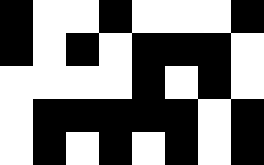[["black", "white", "white", "black", "white", "white", "white", "black"], ["black", "white", "black", "white", "black", "black", "black", "white"], ["white", "white", "white", "white", "black", "white", "black", "white"], ["white", "black", "black", "black", "black", "black", "white", "black"], ["white", "black", "white", "black", "white", "black", "white", "black"]]